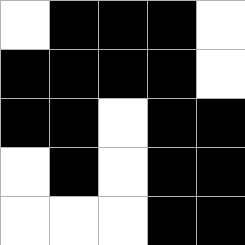[["white", "black", "black", "black", "white"], ["black", "black", "black", "black", "white"], ["black", "black", "white", "black", "black"], ["white", "black", "white", "black", "black"], ["white", "white", "white", "black", "black"]]